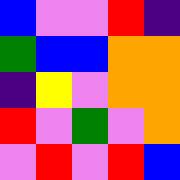[["blue", "violet", "violet", "red", "indigo"], ["green", "blue", "blue", "orange", "orange"], ["indigo", "yellow", "violet", "orange", "orange"], ["red", "violet", "green", "violet", "orange"], ["violet", "red", "violet", "red", "blue"]]